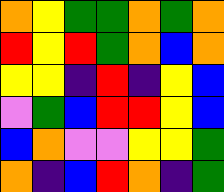[["orange", "yellow", "green", "green", "orange", "green", "orange"], ["red", "yellow", "red", "green", "orange", "blue", "orange"], ["yellow", "yellow", "indigo", "red", "indigo", "yellow", "blue"], ["violet", "green", "blue", "red", "red", "yellow", "blue"], ["blue", "orange", "violet", "violet", "yellow", "yellow", "green"], ["orange", "indigo", "blue", "red", "orange", "indigo", "green"]]